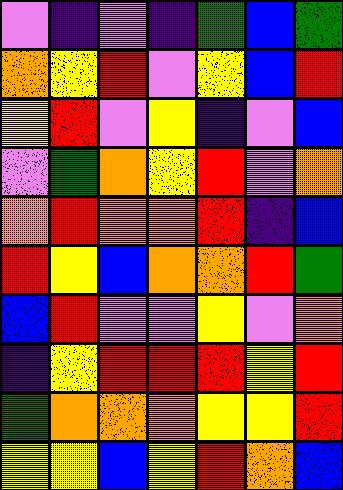[["violet", "indigo", "violet", "indigo", "green", "blue", "green"], ["orange", "yellow", "red", "violet", "yellow", "blue", "red"], ["yellow", "red", "violet", "yellow", "indigo", "violet", "blue"], ["violet", "green", "orange", "yellow", "red", "violet", "orange"], ["orange", "red", "orange", "orange", "red", "indigo", "blue"], ["red", "yellow", "blue", "orange", "orange", "red", "green"], ["blue", "red", "violet", "violet", "yellow", "violet", "orange"], ["indigo", "yellow", "red", "red", "red", "yellow", "red"], ["green", "orange", "orange", "orange", "yellow", "yellow", "red"], ["yellow", "yellow", "blue", "yellow", "red", "orange", "blue"]]